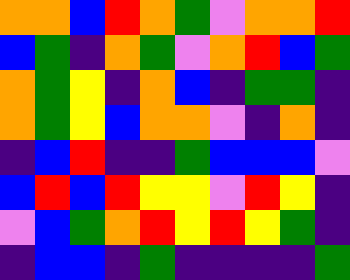[["orange", "orange", "blue", "red", "orange", "green", "violet", "orange", "orange", "red"], ["blue", "green", "indigo", "orange", "green", "violet", "orange", "red", "blue", "green"], ["orange", "green", "yellow", "indigo", "orange", "blue", "indigo", "green", "green", "indigo"], ["orange", "green", "yellow", "blue", "orange", "orange", "violet", "indigo", "orange", "indigo"], ["indigo", "blue", "red", "indigo", "indigo", "green", "blue", "blue", "blue", "violet"], ["blue", "red", "blue", "red", "yellow", "yellow", "violet", "red", "yellow", "indigo"], ["violet", "blue", "green", "orange", "red", "yellow", "red", "yellow", "green", "indigo"], ["indigo", "blue", "blue", "indigo", "green", "indigo", "indigo", "indigo", "indigo", "green"]]